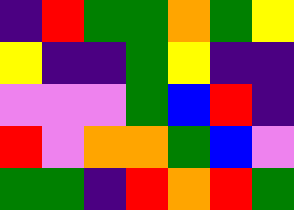[["indigo", "red", "green", "green", "orange", "green", "yellow"], ["yellow", "indigo", "indigo", "green", "yellow", "indigo", "indigo"], ["violet", "violet", "violet", "green", "blue", "red", "indigo"], ["red", "violet", "orange", "orange", "green", "blue", "violet"], ["green", "green", "indigo", "red", "orange", "red", "green"]]